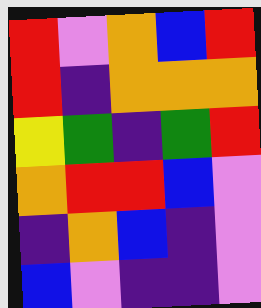[["red", "violet", "orange", "blue", "red"], ["red", "indigo", "orange", "orange", "orange"], ["yellow", "green", "indigo", "green", "red"], ["orange", "red", "red", "blue", "violet"], ["indigo", "orange", "blue", "indigo", "violet"], ["blue", "violet", "indigo", "indigo", "violet"]]